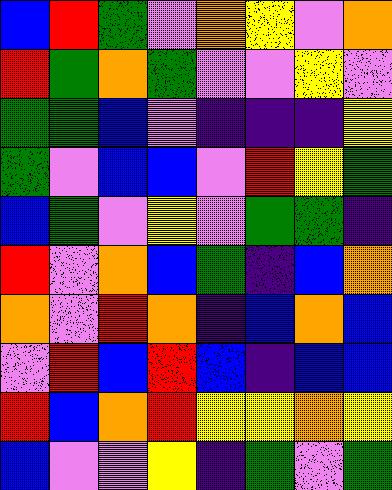[["blue", "red", "green", "violet", "orange", "yellow", "violet", "orange"], ["red", "green", "orange", "green", "violet", "violet", "yellow", "violet"], ["green", "green", "blue", "violet", "indigo", "indigo", "indigo", "yellow"], ["green", "violet", "blue", "blue", "violet", "red", "yellow", "green"], ["blue", "green", "violet", "yellow", "violet", "green", "green", "indigo"], ["red", "violet", "orange", "blue", "green", "indigo", "blue", "orange"], ["orange", "violet", "red", "orange", "indigo", "blue", "orange", "blue"], ["violet", "red", "blue", "red", "blue", "indigo", "blue", "blue"], ["red", "blue", "orange", "red", "yellow", "yellow", "orange", "yellow"], ["blue", "violet", "violet", "yellow", "indigo", "green", "violet", "green"]]